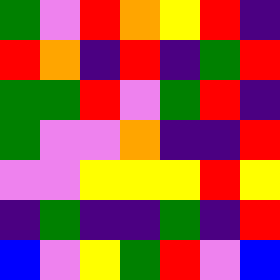[["green", "violet", "red", "orange", "yellow", "red", "indigo"], ["red", "orange", "indigo", "red", "indigo", "green", "red"], ["green", "green", "red", "violet", "green", "red", "indigo"], ["green", "violet", "violet", "orange", "indigo", "indigo", "red"], ["violet", "violet", "yellow", "yellow", "yellow", "red", "yellow"], ["indigo", "green", "indigo", "indigo", "green", "indigo", "red"], ["blue", "violet", "yellow", "green", "red", "violet", "blue"]]